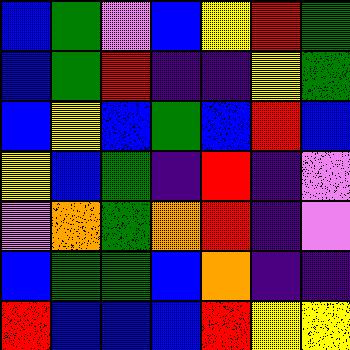[["blue", "green", "violet", "blue", "yellow", "red", "green"], ["blue", "green", "red", "indigo", "indigo", "yellow", "green"], ["blue", "yellow", "blue", "green", "blue", "red", "blue"], ["yellow", "blue", "green", "indigo", "red", "indigo", "violet"], ["violet", "orange", "green", "orange", "red", "indigo", "violet"], ["blue", "green", "green", "blue", "orange", "indigo", "indigo"], ["red", "blue", "blue", "blue", "red", "yellow", "yellow"]]